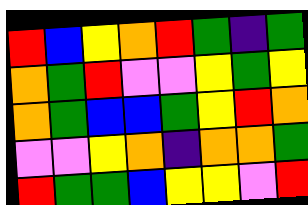[["red", "blue", "yellow", "orange", "red", "green", "indigo", "green"], ["orange", "green", "red", "violet", "violet", "yellow", "green", "yellow"], ["orange", "green", "blue", "blue", "green", "yellow", "red", "orange"], ["violet", "violet", "yellow", "orange", "indigo", "orange", "orange", "green"], ["red", "green", "green", "blue", "yellow", "yellow", "violet", "red"]]